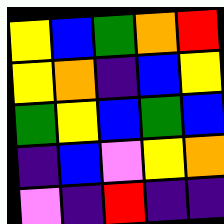[["yellow", "blue", "green", "orange", "red"], ["yellow", "orange", "indigo", "blue", "yellow"], ["green", "yellow", "blue", "green", "blue"], ["indigo", "blue", "violet", "yellow", "orange"], ["violet", "indigo", "red", "indigo", "indigo"]]